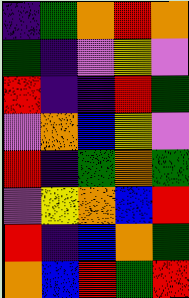[["indigo", "green", "orange", "red", "orange"], ["green", "indigo", "violet", "yellow", "violet"], ["red", "indigo", "indigo", "red", "green"], ["violet", "orange", "blue", "yellow", "violet"], ["red", "indigo", "green", "orange", "green"], ["violet", "yellow", "orange", "blue", "red"], ["red", "indigo", "blue", "orange", "green"], ["orange", "blue", "red", "green", "red"]]